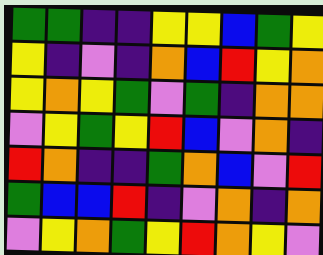[["green", "green", "indigo", "indigo", "yellow", "yellow", "blue", "green", "yellow"], ["yellow", "indigo", "violet", "indigo", "orange", "blue", "red", "yellow", "orange"], ["yellow", "orange", "yellow", "green", "violet", "green", "indigo", "orange", "orange"], ["violet", "yellow", "green", "yellow", "red", "blue", "violet", "orange", "indigo"], ["red", "orange", "indigo", "indigo", "green", "orange", "blue", "violet", "red"], ["green", "blue", "blue", "red", "indigo", "violet", "orange", "indigo", "orange"], ["violet", "yellow", "orange", "green", "yellow", "red", "orange", "yellow", "violet"]]